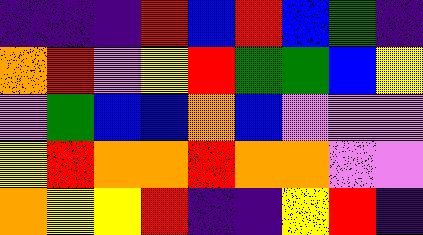[["indigo", "indigo", "indigo", "red", "blue", "red", "blue", "green", "indigo"], ["orange", "red", "violet", "yellow", "red", "green", "green", "blue", "yellow"], ["violet", "green", "blue", "blue", "orange", "blue", "violet", "violet", "violet"], ["yellow", "red", "orange", "orange", "red", "orange", "orange", "violet", "violet"], ["orange", "yellow", "yellow", "red", "indigo", "indigo", "yellow", "red", "indigo"]]